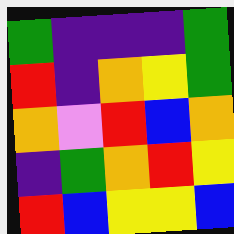[["green", "indigo", "indigo", "indigo", "green"], ["red", "indigo", "orange", "yellow", "green"], ["orange", "violet", "red", "blue", "orange"], ["indigo", "green", "orange", "red", "yellow"], ["red", "blue", "yellow", "yellow", "blue"]]